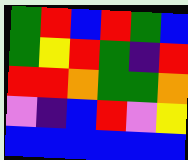[["green", "red", "blue", "red", "green", "blue"], ["green", "yellow", "red", "green", "indigo", "red"], ["red", "red", "orange", "green", "green", "orange"], ["violet", "indigo", "blue", "red", "violet", "yellow"], ["blue", "blue", "blue", "blue", "blue", "blue"]]